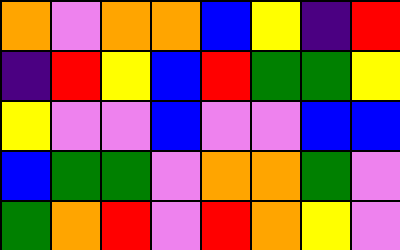[["orange", "violet", "orange", "orange", "blue", "yellow", "indigo", "red"], ["indigo", "red", "yellow", "blue", "red", "green", "green", "yellow"], ["yellow", "violet", "violet", "blue", "violet", "violet", "blue", "blue"], ["blue", "green", "green", "violet", "orange", "orange", "green", "violet"], ["green", "orange", "red", "violet", "red", "orange", "yellow", "violet"]]